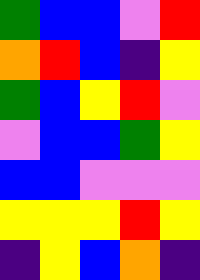[["green", "blue", "blue", "violet", "red"], ["orange", "red", "blue", "indigo", "yellow"], ["green", "blue", "yellow", "red", "violet"], ["violet", "blue", "blue", "green", "yellow"], ["blue", "blue", "violet", "violet", "violet"], ["yellow", "yellow", "yellow", "red", "yellow"], ["indigo", "yellow", "blue", "orange", "indigo"]]